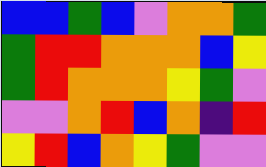[["blue", "blue", "green", "blue", "violet", "orange", "orange", "green"], ["green", "red", "red", "orange", "orange", "orange", "blue", "yellow"], ["green", "red", "orange", "orange", "orange", "yellow", "green", "violet"], ["violet", "violet", "orange", "red", "blue", "orange", "indigo", "red"], ["yellow", "red", "blue", "orange", "yellow", "green", "violet", "violet"]]